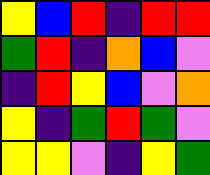[["yellow", "blue", "red", "indigo", "red", "red"], ["green", "red", "indigo", "orange", "blue", "violet"], ["indigo", "red", "yellow", "blue", "violet", "orange"], ["yellow", "indigo", "green", "red", "green", "violet"], ["yellow", "yellow", "violet", "indigo", "yellow", "green"]]